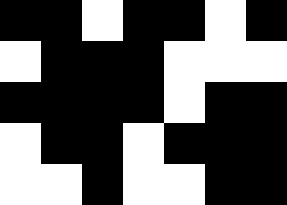[["black", "black", "white", "black", "black", "white", "black"], ["white", "black", "black", "black", "white", "white", "white"], ["black", "black", "black", "black", "white", "black", "black"], ["white", "black", "black", "white", "black", "black", "black"], ["white", "white", "black", "white", "white", "black", "black"]]